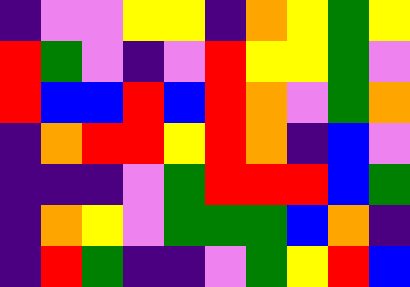[["indigo", "violet", "violet", "yellow", "yellow", "indigo", "orange", "yellow", "green", "yellow"], ["red", "green", "violet", "indigo", "violet", "red", "yellow", "yellow", "green", "violet"], ["red", "blue", "blue", "red", "blue", "red", "orange", "violet", "green", "orange"], ["indigo", "orange", "red", "red", "yellow", "red", "orange", "indigo", "blue", "violet"], ["indigo", "indigo", "indigo", "violet", "green", "red", "red", "red", "blue", "green"], ["indigo", "orange", "yellow", "violet", "green", "green", "green", "blue", "orange", "indigo"], ["indigo", "red", "green", "indigo", "indigo", "violet", "green", "yellow", "red", "blue"]]